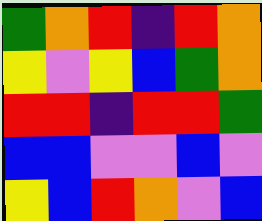[["green", "orange", "red", "indigo", "red", "orange"], ["yellow", "violet", "yellow", "blue", "green", "orange"], ["red", "red", "indigo", "red", "red", "green"], ["blue", "blue", "violet", "violet", "blue", "violet"], ["yellow", "blue", "red", "orange", "violet", "blue"]]